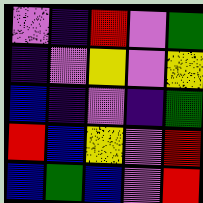[["violet", "indigo", "red", "violet", "green"], ["indigo", "violet", "yellow", "violet", "yellow"], ["blue", "indigo", "violet", "indigo", "green"], ["red", "blue", "yellow", "violet", "red"], ["blue", "green", "blue", "violet", "red"]]